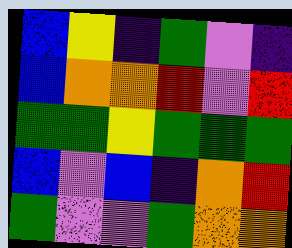[["blue", "yellow", "indigo", "green", "violet", "indigo"], ["blue", "orange", "orange", "red", "violet", "red"], ["green", "green", "yellow", "green", "green", "green"], ["blue", "violet", "blue", "indigo", "orange", "red"], ["green", "violet", "violet", "green", "orange", "orange"]]